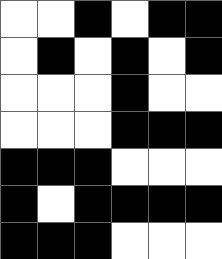[["white", "white", "black", "white", "black", "black"], ["white", "black", "white", "black", "white", "black"], ["white", "white", "white", "black", "white", "white"], ["white", "white", "white", "black", "black", "black"], ["black", "black", "black", "white", "white", "white"], ["black", "white", "black", "black", "black", "black"], ["black", "black", "black", "white", "white", "white"]]